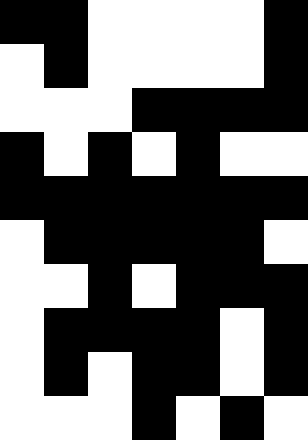[["black", "black", "white", "white", "white", "white", "black"], ["white", "black", "white", "white", "white", "white", "black"], ["white", "white", "white", "black", "black", "black", "black"], ["black", "white", "black", "white", "black", "white", "white"], ["black", "black", "black", "black", "black", "black", "black"], ["white", "black", "black", "black", "black", "black", "white"], ["white", "white", "black", "white", "black", "black", "black"], ["white", "black", "black", "black", "black", "white", "black"], ["white", "black", "white", "black", "black", "white", "black"], ["white", "white", "white", "black", "white", "black", "white"]]